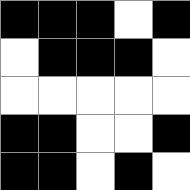[["black", "black", "black", "white", "black"], ["white", "black", "black", "black", "white"], ["white", "white", "white", "white", "white"], ["black", "black", "white", "white", "black"], ["black", "black", "white", "black", "white"]]